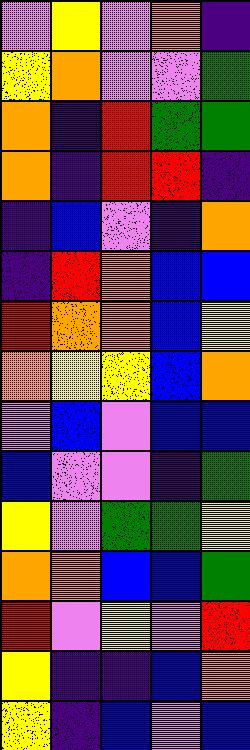[["violet", "yellow", "violet", "orange", "indigo"], ["yellow", "orange", "violet", "violet", "green"], ["orange", "indigo", "red", "green", "green"], ["orange", "indigo", "red", "red", "indigo"], ["indigo", "blue", "violet", "indigo", "orange"], ["indigo", "red", "orange", "blue", "blue"], ["red", "orange", "orange", "blue", "yellow"], ["orange", "yellow", "yellow", "blue", "orange"], ["violet", "blue", "violet", "blue", "blue"], ["blue", "violet", "violet", "indigo", "green"], ["yellow", "violet", "green", "green", "yellow"], ["orange", "orange", "blue", "blue", "green"], ["red", "violet", "yellow", "violet", "red"], ["yellow", "indigo", "indigo", "blue", "orange"], ["yellow", "indigo", "blue", "violet", "blue"]]